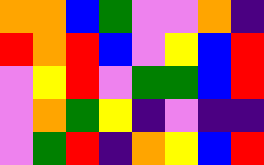[["orange", "orange", "blue", "green", "violet", "violet", "orange", "indigo"], ["red", "orange", "red", "blue", "violet", "yellow", "blue", "red"], ["violet", "yellow", "red", "violet", "green", "green", "blue", "red"], ["violet", "orange", "green", "yellow", "indigo", "violet", "indigo", "indigo"], ["violet", "green", "red", "indigo", "orange", "yellow", "blue", "red"]]